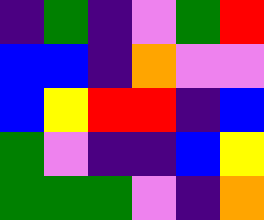[["indigo", "green", "indigo", "violet", "green", "red"], ["blue", "blue", "indigo", "orange", "violet", "violet"], ["blue", "yellow", "red", "red", "indigo", "blue"], ["green", "violet", "indigo", "indigo", "blue", "yellow"], ["green", "green", "green", "violet", "indigo", "orange"]]